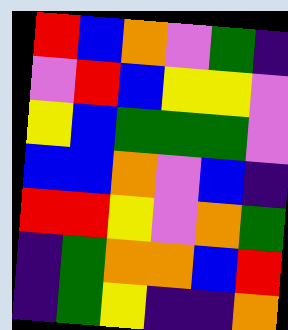[["red", "blue", "orange", "violet", "green", "indigo"], ["violet", "red", "blue", "yellow", "yellow", "violet"], ["yellow", "blue", "green", "green", "green", "violet"], ["blue", "blue", "orange", "violet", "blue", "indigo"], ["red", "red", "yellow", "violet", "orange", "green"], ["indigo", "green", "orange", "orange", "blue", "red"], ["indigo", "green", "yellow", "indigo", "indigo", "orange"]]